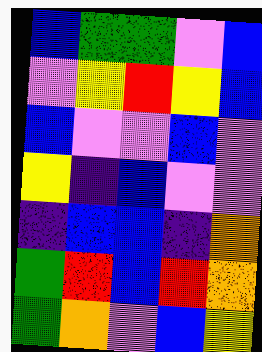[["blue", "green", "green", "violet", "blue"], ["violet", "yellow", "red", "yellow", "blue"], ["blue", "violet", "violet", "blue", "violet"], ["yellow", "indigo", "blue", "violet", "violet"], ["indigo", "blue", "blue", "indigo", "orange"], ["green", "red", "blue", "red", "orange"], ["green", "orange", "violet", "blue", "yellow"]]